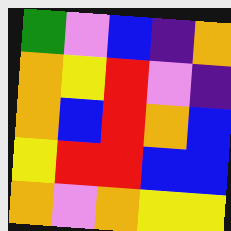[["green", "violet", "blue", "indigo", "orange"], ["orange", "yellow", "red", "violet", "indigo"], ["orange", "blue", "red", "orange", "blue"], ["yellow", "red", "red", "blue", "blue"], ["orange", "violet", "orange", "yellow", "yellow"]]